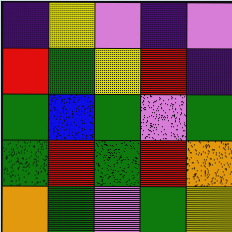[["indigo", "yellow", "violet", "indigo", "violet"], ["red", "green", "yellow", "red", "indigo"], ["green", "blue", "green", "violet", "green"], ["green", "red", "green", "red", "orange"], ["orange", "green", "violet", "green", "yellow"]]